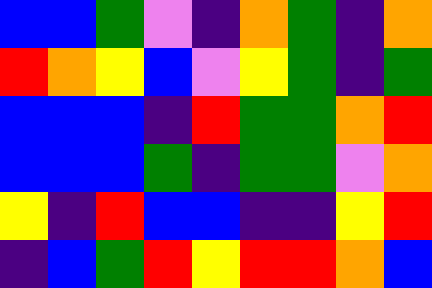[["blue", "blue", "green", "violet", "indigo", "orange", "green", "indigo", "orange"], ["red", "orange", "yellow", "blue", "violet", "yellow", "green", "indigo", "green"], ["blue", "blue", "blue", "indigo", "red", "green", "green", "orange", "red"], ["blue", "blue", "blue", "green", "indigo", "green", "green", "violet", "orange"], ["yellow", "indigo", "red", "blue", "blue", "indigo", "indigo", "yellow", "red"], ["indigo", "blue", "green", "red", "yellow", "red", "red", "orange", "blue"]]